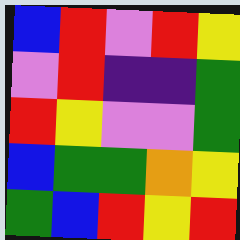[["blue", "red", "violet", "red", "yellow"], ["violet", "red", "indigo", "indigo", "green"], ["red", "yellow", "violet", "violet", "green"], ["blue", "green", "green", "orange", "yellow"], ["green", "blue", "red", "yellow", "red"]]